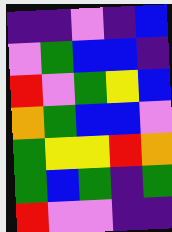[["indigo", "indigo", "violet", "indigo", "blue"], ["violet", "green", "blue", "blue", "indigo"], ["red", "violet", "green", "yellow", "blue"], ["orange", "green", "blue", "blue", "violet"], ["green", "yellow", "yellow", "red", "orange"], ["green", "blue", "green", "indigo", "green"], ["red", "violet", "violet", "indigo", "indigo"]]